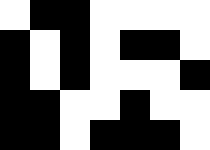[["white", "black", "black", "white", "white", "white", "white"], ["black", "white", "black", "white", "black", "black", "white"], ["black", "white", "black", "white", "white", "white", "black"], ["black", "black", "white", "white", "black", "white", "white"], ["black", "black", "white", "black", "black", "black", "white"]]